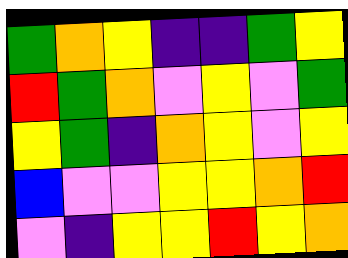[["green", "orange", "yellow", "indigo", "indigo", "green", "yellow"], ["red", "green", "orange", "violet", "yellow", "violet", "green"], ["yellow", "green", "indigo", "orange", "yellow", "violet", "yellow"], ["blue", "violet", "violet", "yellow", "yellow", "orange", "red"], ["violet", "indigo", "yellow", "yellow", "red", "yellow", "orange"]]